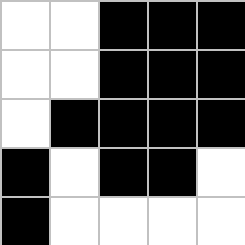[["white", "white", "black", "black", "black"], ["white", "white", "black", "black", "black"], ["white", "black", "black", "black", "black"], ["black", "white", "black", "black", "white"], ["black", "white", "white", "white", "white"]]